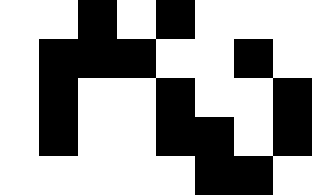[["white", "white", "black", "white", "black", "white", "white", "white"], ["white", "black", "black", "black", "white", "white", "black", "white"], ["white", "black", "white", "white", "black", "white", "white", "black"], ["white", "black", "white", "white", "black", "black", "white", "black"], ["white", "white", "white", "white", "white", "black", "black", "white"]]